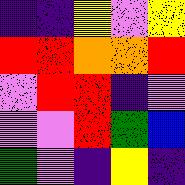[["indigo", "indigo", "yellow", "violet", "yellow"], ["red", "red", "orange", "orange", "red"], ["violet", "red", "red", "indigo", "violet"], ["violet", "violet", "red", "green", "blue"], ["green", "violet", "indigo", "yellow", "indigo"]]